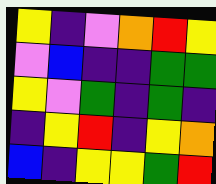[["yellow", "indigo", "violet", "orange", "red", "yellow"], ["violet", "blue", "indigo", "indigo", "green", "green"], ["yellow", "violet", "green", "indigo", "green", "indigo"], ["indigo", "yellow", "red", "indigo", "yellow", "orange"], ["blue", "indigo", "yellow", "yellow", "green", "red"]]